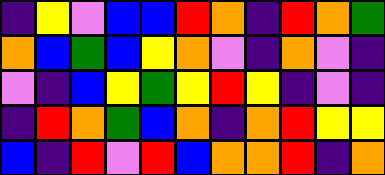[["indigo", "yellow", "violet", "blue", "blue", "red", "orange", "indigo", "red", "orange", "green"], ["orange", "blue", "green", "blue", "yellow", "orange", "violet", "indigo", "orange", "violet", "indigo"], ["violet", "indigo", "blue", "yellow", "green", "yellow", "red", "yellow", "indigo", "violet", "indigo"], ["indigo", "red", "orange", "green", "blue", "orange", "indigo", "orange", "red", "yellow", "yellow"], ["blue", "indigo", "red", "violet", "red", "blue", "orange", "orange", "red", "indigo", "orange"]]